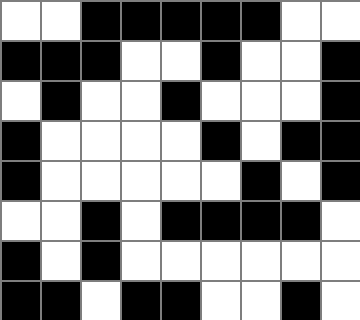[["white", "white", "black", "black", "black", "black", "black", "white", "white"], ["black", "black", "black", "white", "white", "black", "white", "white", "black"], ["white", "black", "white", "white", "black", "white", "white", "white", "black"], ["black", "white", "white", "white", "white", "black", "white", "black", "black"], ["black", "white", "white", "white", "white", "white", "black", "white", "black"], ["white", "white", "black", "white", "black", "black", "black", "black", "white"], ["black", "white", "black", "white", "white", "white", "white", "white", "white"], ["black", "black", "white", "black", "black", "white", "white", "black", "white"]]